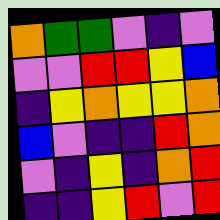[["orange", "green", "green", "violet", "indigo", "violet"], ["violet", "violet", "red", "red", "yellow", "blue"], ["indigo", "yellow", "orange", "yellow", "yellow", "orange"], ["blue", "violet", "indigo", "indigo", "red", "orange"], ["violet", "indigo", "yellow", "indigo", "orange", "red"], ["indigo", "indigo", "yellow", "red", "violet", "red"]]